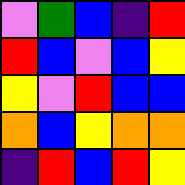[["violet", "green", "blue", "indigo", "red"], ["red", "blue", "violet", "blue", "yellow"], ["yellow", "violet", "red", "blue", "blue"], ["orange", "blue", "yellow", "orange", "orange"], ["indigo", "red", "blue", "red", "yellow"]]